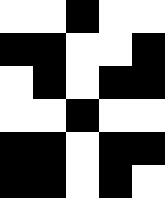[["white", "white", "black", "white", "white"], ["black", "black", "white", "white", "black"], ["white", "black", "white", "black", "black"], ["white", "white", "black", "white", "white"], ["black", "black", "white", "black", "black"], ["black", "black", "white", "black", "white"]]